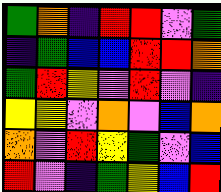[["green", "orange", "indigo", "red", "red", "violet", "green"], ["indigo", "green", "blue", "blue", "red", "red", "orange"], ["green", "red", "yellow", "violet", "red", "violet", "indigo"], ["yellow", "yellow", "violet", "orange", "violet", "blue", "orange"], ["orange", "violet", "red", "yellow", "green", "violet", "blue"], ["red", "violet", "indigo", "green", "yellow", "blue", "red"]]